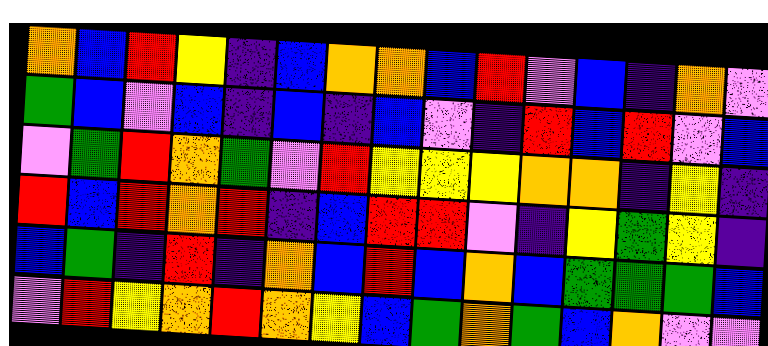[["orange", "blue", "red", "yellow", "indigo", "blue", "orange", "orange", "blue", "red", "violet", "blue", "indigo", "orange", "violet"], ["green", "blue", "violet", "blue", "indigo", "blue", "indigo", "blue", "violet", "indigo", "red", "blue", "red", "violet", "blue"], ["violet", "green", "red", "orange", "green", "violet", "red", "yellow", "yellow", "yellow", "orange", "orange", "indigo", "yellow", "indigo"], ["red", "blue", "red", "orange", "red", "indigo", "blue", "red", "red", "violet", "indigo", "yellow", "green", "yellow", "indigo"], ["blue", "green", "indigo", "red", "indigo", "orange", "blue", "red", "blue", "orange", "blue", "green", "green", "green", "blue"], ["violet", "red", "yellow", "orange", "red", "orange", "yellow", "blue", "green", "orange", "green", "blue", "orange", "violet", "violet"]]